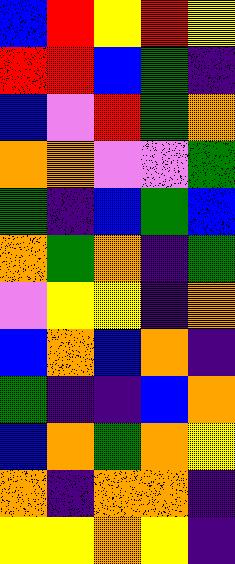[["blue", "red", "yellow", "red", "yellow"], ["red", "red", "blue", "green", "indigo"], ["blue", "violet", "red", "green", "orange"], ["orange", "orange", "violet", "violet", "green"], ["green", "indigo", "blue", "green", "blue"], ["orange", "green", "orange", "indigo", "green"], ["violet", "yellow", "yellow", "indigo", "orange"], ["blue", "orange", "blue", "orange", "indigo"], ["green", "indigo", "indigo", "blue", "orange"], ["blue", "orange", "green", "orange", "yellow"], ["orange", "indigo", "orange", "orange", "indigo"], ["yellow", "yellow", "orange", "yellow", "indigo"]]